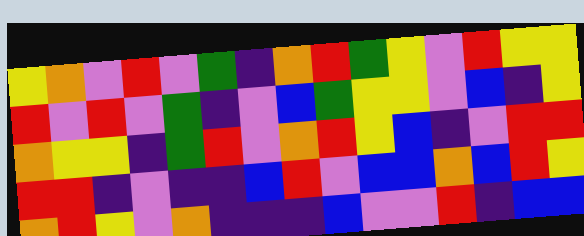[["yellow", "orange", "violet", "red", "violet", "green", "indigo", "orange", "red", "green", "yellow", "violet", "red", "yellow", "yellow"], ["red", "violet", "red", "violet", "green", "indigo", "violet", "blue", "green", "yellow", "yellow", "violet", "blue", "indigo", "yellow"], ["orange", "yellow", "yellow", "indigo", "green", "red", "violet", "orange", "red", "yellow", "blue", "indigo", "violet", "red", "red"], ["red", "red", "indigo", "violet", "indigo", "indigo", "blue", "red", "violet", "blue", "blue", "orange", "blue", "red", "yellow"], ["orange", "red", "yellow", "violet", "orange", "indigo", "indigo", "indigo", "blue", "violet", "violet", "red", "indigo", "blue", "blue"]]